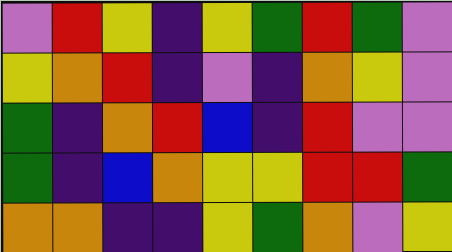[["violet", "red", "yellow", "indigo", "yellow", "green", "red", "green", "violet"], ["yellow", "orange", "red", "indigo", "violet", "indigo", "orange", "yellow", "violet"], ["green", "indigo", "orange", "red", "blue", "indigo", "red", "violet", "violet"], ["green", "indigo", "blue", "orange", "yellow", "yellow", "red", "red", "green"], ["orange", "orange", "indigo", "indigo", "yellow", "green", "orange", "violet", "yellow"]]